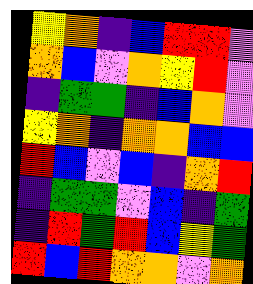[["yellow", "orange", "indigo", "blue", "red", "red", "violet"], ["orange", "blue", "violet", "orange", "yellow", "red", "violet"], ["indigo", "green", "green", "indigo", "blue", "orange", "violet"], ["yellow", "orange", "indigo", "orange", "orange", "blue", "blue"], ["red", "blue", "violet", "blue", "indigo", "orange", "red"], ["indigo", "green", "green", "violet", "blue", "indigo", "green"], ["indigo", "red", "green", "red", "blue", "yellow", "green"], ["red", "blue", "red", "orange", "orange", "violet", "orange"]]